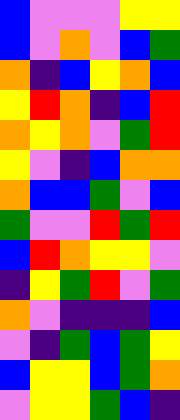[["blue", "violet", "violet", "violet", "yellow", "yellow"], ["blue", "violet", "orange", "violet", "blue", "green"], ["orange", "indigo", "blue", "yellow", "orange", "blue"], ["yellow", "red", "orange", "indigo", "blue", "red"], ["orange", "yellow", "orange", "violet", "green", "red"], ["yellow", "violet", "indigo", "blue", "orange", "orange"], ["orange", "blue", "blue", "green", "violet", "blue"], ["green", "violet", "violet", "red", "green", "red"], ["blue", "red", "orange", "yellow", "yellow", "violet"], ["indigo", "yellow", "green", "red", "violet", "green"], ["orange", "violet", "indigo", "indigo", "indigo", "blue"], ["violet", "indigo", "green", "blue", "green", "yellow"], ["blue", "yellow", "yellow", "blue", "green", "orange"], ["violet", "yellow", "yellow", "green", "blue", "indigo"]]